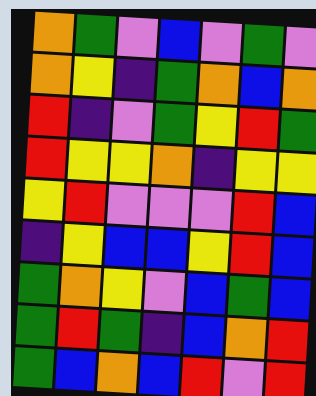[["orange", "green", "violet", "blue", "violet", "green", "violet"], ["orange", "yellow", "indigo", "green", "orange", "blue", "orange"], ["red", "indigo", "violet", "green", "yellow", "red", "green"], ["red", "yellow", "yellow", "orange", "indigo", "yellow", "yellow"], ["yellow", "red", "violet", "violet", "violet", "red", "blue"], ["indigo", "yellow", "blue", "blue", "yellow", "red", "blue"], ["green", "orange", "yellow", "violet", "blue", "green", "blue"], ["green", "red", "green", "indigo", "blue", "orange", "red"], ["green", "blue", "orange", "blue", "red", "violet", "red"]]